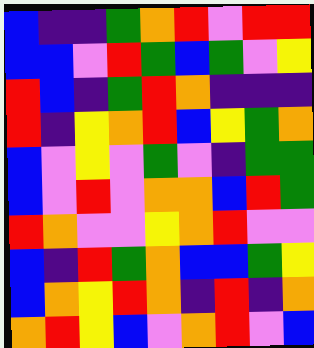[["blue", "indigo", "indigo", "green", "orange", "red", "violet", "red", "red"], ["blue", "blue", "violet", "red", "green", "blue", "green", "violet", "yellow"], ["red", "blue", "indigo", "green", "red", "orange", "indigo", "indigo", "indigo"], ["red", "indigo", "yellow", "orange", "red", "blue", "yellow", "green", "orange"], ["blue", "violet", "yellow", "violet", "green", "violet", "indigo", "green", "green"], ["blue", "violet", "red", "violet", "orange", "orange", "blue", "red", "green"], ["red", "orange", "violet", "violet", "yellow", "orange", "red", "violet", "violet"], ["blue", "indigo", "red", "green", "orange", "blue", "blue", "green", "yellow"], ["blue", "orange", "yellow", "red", "orange", "indigo", "red", "indigo", "orange"], ["orange", "red", "yellow", "blue", "violet", "orange", "red", "violet", "blue"]]